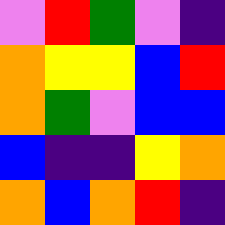[["violet", "red", "green", "violet", "indigo"], ["orange", "yellow", "yellow", "blue", "red"], ["orange", "green", "violet", "blue", "blue"], ["blue", "indigo", "indigo", "yellow", "orange"], ["orange", "blue", "orange", "red", "indigo"]]